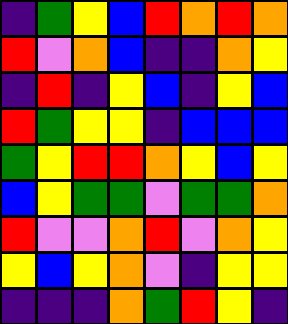[["indigo", "green", "yellow", "blue", "red", "orange", "red", "orange"], ["red", "violet", "orange", "blue", "indigo", "indigo", "orange", "yellow"], ["indigo", "red", "indigo", "yellow", "blue", "indigo", "yellow", "blue"], ["red", "green", "yellow", "yellow", "indigo", "blue", "blue", "blue"], ["green", "yellow", "red", "red", "orange", "yellow", "blue", "yellow"], ["blue", "yellow", "green", "green", "violet", "green", "green", "orange"], ["red", "violet", "violet", "orange", "red", "violet", "orange", "yellow"], ["yellow", "blue", "yellow", "orange", "violet", "indigo", "yellow", "yellow"], ["indigo", "indigo", "indigo", "orange", "green", "red", "yellow", "indigo"]]